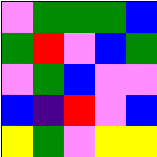[["violet", "green", "green", "green", "blue"], ["green", "red", "violet", "blue", "green"], ["violet", "green", "blue", "violet", "violet"], ["blue", "indigo", "red", "violet", "blue"], ["yellow", "green", "violet", "yellow", "yellow"]]